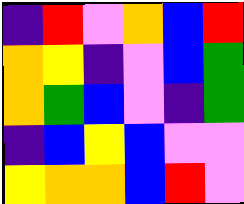[["indigo", "red", "violet", "orange", "blue", "red"], ["orange", "yellow", "indigo", "violet", "blue", "green"], ["orange", "green", "blue", "violet", "indigo", "green"], ["indigo", "blue", "yellow", "blue", "violet", "violet"], ["yellow", "orange", "orange", "blue", "red", "violet"]]